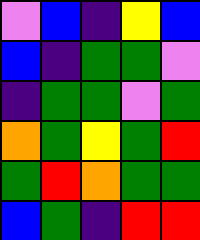[["violet", "blue", "indigo", "yellow", "blue"], ["blue", "indigo", "green", "green", "violet"], ["indigo", "green", "green", "violet", "green"], ["orange", "green", "yellow", "green", "red"], ["green", "red", "orange", "green", "green"], ["blue", "green", "indigo", "red", "red"]]